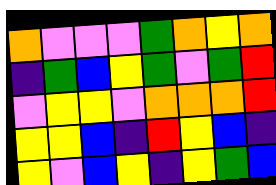[["orange", "violet", "violet", "violet", "green", "orange", "yellow", "orange"], ["indigo", "green", "blue", "yellow", "green", "violet", "green", "red"], ["violet", "yellow", "yellow", "violet", "orange", "orange", "orange", "red"], ["yellow", "yellow", "blue", "indigo", "red", "yellow", "blue", "indigo"], ["yellow", "violet", "blue", "yellow", "indigo", "yellow", "green", "blue"]]